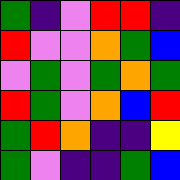[["green", "indigo", "violet", "red", "red", "indigo"], ["red", "violet", "violet", "orange", "green", "blue"], ["violet", "green", "violet", "green", "orange", "green"], ["red", "green", "violet", "orange", "blue", "red"], ["green", "red", "orange", "indigo", "indigo", "yellow"], ["green", "violet", "indigo", "indigo", "green", "blue"]]